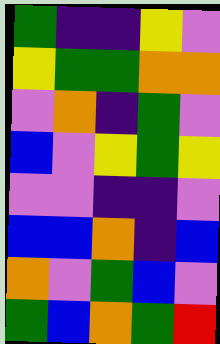[["green", "indigo", "indigo", "yellow", "violet"], ["yellow", "green", "green", "orange", "orange"], ["violet", "orange", "indigo", "green", "violet"], ["blue", "violet", "yellow", "green", "yellow"], ["violet", "violet", "indigo", "indigo", "violet"], ["blue", "blue", "orange", "indigo", "blue"], ["orange", "violet", "green", "blue", "violet"], ["green", "blue", "orange", "green", "red"]]